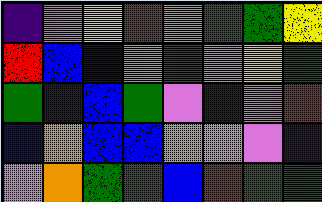[["indigo", "violet", "yellow", "red", "orange", "green", "green", "yellow"], ["red", "blue", "blue", "violet", "green", "violet", "yellow", "green"], ["green", "indigo", "blue", "green", "violet", "indigo", "violet", "red"], ["blue", "orange", "blue", "blue", "orange", "violet", "violet", "indigo"], ["violet", "orange", "green", "green", "blue", "red", "green", "green"]]